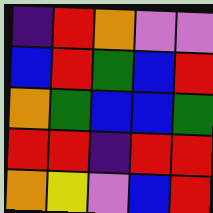[["indigo", "red", "orange", "violet", "violet"], ["blue", "red", "green", "blue", "red"], ["orange", "green", "blue", "blue", "green"], ["red", "red", "indigo", "red", "red"], ["orange", "yellow", "violet", "blue", "red"]]